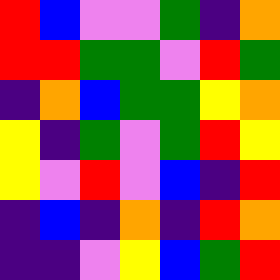[["red", "blue", "violet", "violet", "green", "indigo", "orange"], ["red", "red", "green", "green", "violet", "red", "green"], ["indigo", "orange", "blue", "green", "green", "yellow", "orange"], ["yellow", "indigo", "green", "violet", "green", "red", "yellow"], ["yellow", "violet", "red", "violet", "blue", "indigo", "red"], ["indigo", "blue", "indigo", "orange", "indigo", "red", "orange"], ["indigo", "indigo", "violet", "yellow", "blue", "green", "red"]]